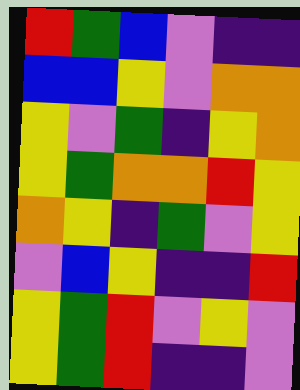[["red", "green", "blue", "violet", "indigo", "indigo"], ["blue", "blue", "yellow", "violet", "orange", "orange"], ["yellow", "violet", "green", "indigo", "yellow", "orange"], ["yellow", "green", "orange", "orange", "red", "yellow"], ["orange", "yellow", "indigo", "green", "violet", "yellow"], ["violet", "blue", "yellow", "indigo", "indigo", "red"], ["yellow", "green", "red", "violet", "yellow", "violet"], ["yellow", "green", "red", "indigo", "indigo", "violet"]]